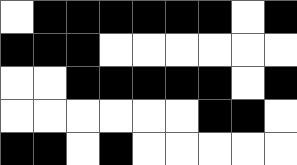[["white", "black", "black", "black", "black", "black", "black", "white", "black"], ["black", "black", "black", "white", "white", "white", "white", "white", "white"], ["white", "white", "black", "black", "black", "black", "black", "white", "black"], ["white", "white", "white", "white", "white", "white", "black", "black", "white"], ["black", "black", "white", "black", "white", "white", "white", "white", "white"]]